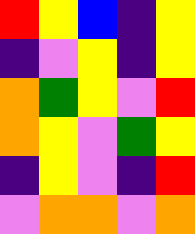[["red", "yellow", "blue", "indigo", "yellow"], ["indigo", "violet", "yellow", "indigo", "yellow"], ["orange", "green", "yellow", "violet", "red"], ["orange", "yellow", "violet", "green", "yellow"], ["indigo", "yellow", "violet", "indigo", "red"], ["violet", "orange", "orange", "violet", "orange"]]